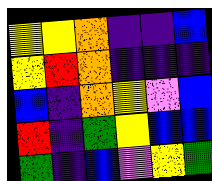[["yellow", "yellow", "orange", "indigo", "indigo", "blue"], ["yellow", "red", "orange", "indigo", "indigo", "indigo"], ["blue", "indigo", "orange", "yellow", "violet", "blue"], ["red", "indigo", "green", "yellow", "blue", "blue"], ["green", "indigo", "blue", "violet", "yellow", "green"]]